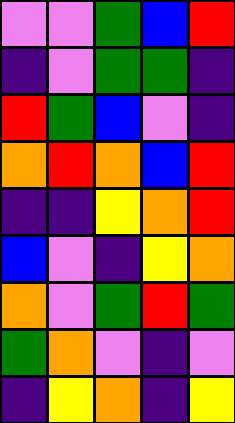[["violet", "violet", "green", "blue", "red"], ["indigo", "violet", "green", "green", "indigo"], ["red", "green", "blue", "violet", "indigo"], ["orange", "red", "orange", "blue", "red"], ["indigo", "indigo", "yellow", "orange", "red"], ["blue", "violet", "indigo", "yellow", "orange"], ["orange", "violet", "green", "red", "green"], ["green", "orange", "violet", "indigo", "violet"], ["indigo", "yellow", "orange", "indigo", "yellow"]]